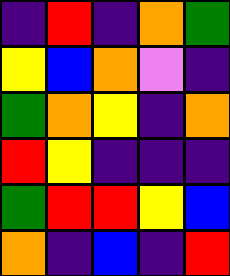[["indigo", "red", "indigo", "orange", "green"], ["yellow", "blue", "orange", "violet", "indigo"], ["green", "orange", "yellow", "indigo", "orange"], ["red", "yellow", "indigo", "indigo", "indigo"], ["green", "red", "red", "yellow", "blue"], ["orange", "indigo", "blue", "indigo", "red"]]